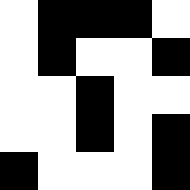[["white", "black", "black", "black", "white"], ["white", "black", "white", "white", "black"], ["white", "white", "black", "white", "white"], ["white", "white", "black", "white", "black"], ["black", "white", "white", "white", "black"]]